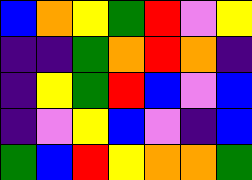[["blue", "orange", "yellow", "green", "red", "violet", "yellow"], ["indigo", "indigo", "green", "orange", "red", "orange", "indigo"], ["indigo", "yellow", "green", "red", "blue", "violet", "blue"], ["indigo", "violet", "yellow", "blue", "violet", "indigo", "blue"], ["green", "blue", "red", "yellow", "orange", "orange", "green"]]